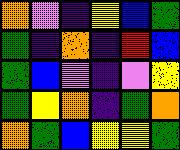[["orange", "violet", "indigo", "yellow", "blue", "green"], ["green", "indigo", "orange", "indigo", "red", "blue"], ["green", "blue", "violet", "indigo", "violet", "yellow"], ["green", "yellow", "orange", "indigo", "green", "orange"], ["orange", "green", "blue", "yellow", "yellow", "green"]]